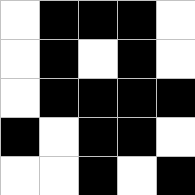[["white", "black", "black", "black", "white"], ["white", "black", "white", "black", "white"], ["white", "black", "black", "black", "black"], ["black", "white", "black", "black", "white"], ["white", "white", "black", "white", "black"]]